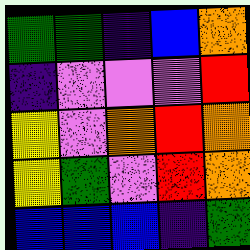[["green", "green", "indigo", "blue", "orange"], ["indigo", "violet", "violet", "violet", "red"], ["yellow", "violet", "orange", "red", "orange"], ["yellow", "green", "violet", "red", "orange"], ["blue", "blue", "blue", "indigo", "green"]]